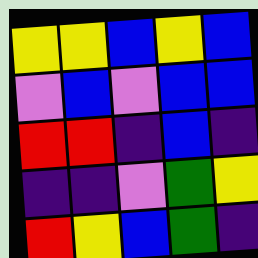[["yellow", "yellow", "blue", "yellow", "blue"], ["violet", "blue", "violet", "blue", "blue"], ["red", "red", "indigo", "blue", "indigo"], ["indigo", "indigo", "violet", "green", "yellow"], ["red", "yellow", "blue", "green", "indigo"]]